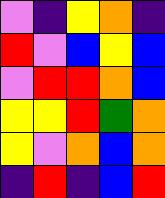[["violet", "indigo", "yellow", "orange", "indigo"], ["red", "violet", "blue", "yellow", "blue"], ["violet", "red", "red", "orange", "blue"], ["yellow", "yellow", "red", "green", "orange"], ["yellow", "violet", "orange", "blue", "orange"], ["indigo", "red", "indigo", "blue", "red"]]